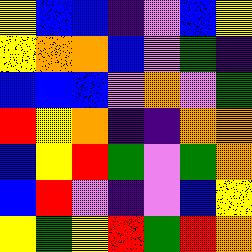[["yellow", "blue", "blue", "indigo", "violet", "blue", "yellow"], ["yellow", "orange", "orange", "blue", "violet", "green", "indigo"], ["blue", "blue", "blue", "violet", "orange", "violet", "green"], ["red", "yellow", "orange", "indigo", "indigo", "orange", "orange"], ["blue", "yellow", "red", "green", "violet", "green", "orange"], ["blue", "red", "violet", "indigo", "violet", "blue", "yellow"], ["yellow", "green", "yellow", "red", "green", "red", "orange"]]